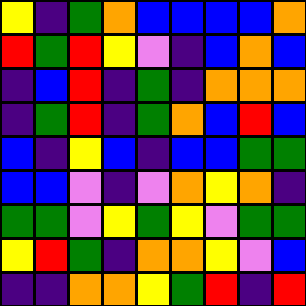[["yellow", "indigo", "green", "orange", "blue", "blue", "blue", "blue", "orange"], ["red", "green", "red", "yellow", "violet", "indigo", "blue", "orange", "blue"], ["indigo", "blue", "red", "indigo", "green", "indigo", "orange", "orange", "orange"], ["indigo", "green", "red", "indigo", "green", "orange", "blue", "red", "blue"], ["blue", "indigo", "yellow", "blue", "indigo", "blue", "blue", "green", "green"], ["blue", "blue", "violet", "indigo", "violet", "orange", "yellow", "orange", "indigo"], ["green", "green", "violet", "yellow", "green", "yellow", "violet", "green", "green"], ["yellow", "red", "green", "indigo", "orange", "orange", "yellow", "violet", "blue"], ["indigo", "indigo", "orange", "orange", "yellow", "green", "red", "indigo", "red"]]